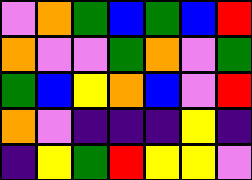[["violet", "orange", "green", "blue", "green", "blue", "red"], ["orange", "violet", "violet", "green", "orange", "violet", "green"], ["green", "blue", "yellow", "orange", "blue", "violet", "red"], ["orange", "violet", "indigo", "indigo", "indigo", "yellow", "indigo"], ["indigo", "yellow", "green", "red", "yellow", "yellow", "violet"]]